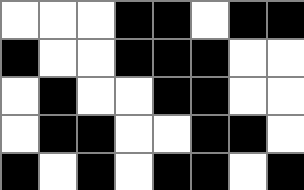[["white", "white", "white", "black", "black", "white", "black", "black"], ["black", "white", "white", "black", "black", "black", "white", "white"], ["white", "black", "white", "white", "black", "black", "white", "white"], ["white", "black", "black", "white", "white", "black", "black", "white"], ["black", "white", "black", "white", "black", "black", "white", "black"]]